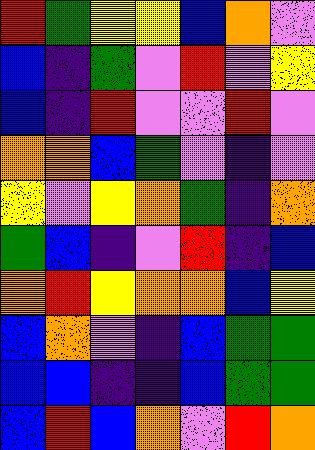[["red", "green", "yellow", "yellow", "blue", "orange", "violet"], ["blue", "indigo", "green", "violet", "red", "violet", "yellow"], ["blue", "indigo", "red", "violet", "violet", "red", "violet"], ["orange", "orange", "blue", "green", "violet", "indigo", "violet"], ["yellow", "violet", "yellow", "orange", "green", "indigo", "orange"], ["green", "blue", "indigo", "violet", "red", "indigo", "blue"], ["orange", "red", "yellow", "orange", "orange", "blue", "yellow"], ["blue", "orange", "violet", "indigo", "blue", "green", "green"], ["blue", "blue", "indigo", "indigo", "blue", "green", "green"], ["blue", "red", "blue", "orange", "violet", "red", "orange"]]